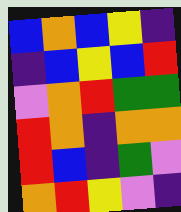[["blue", "orange", "blue", "yellow", "indigo"], ["indigo", "blue", "yellow", "blue", "red"], ["violet", "orange", "red", "green", "green"], ["red", "orange", "indigo", "orange", "orange"], ["red", "blue", "indigo", "green", "violet"], ["orange", "red", "yellow", "violet", "indigo"]]